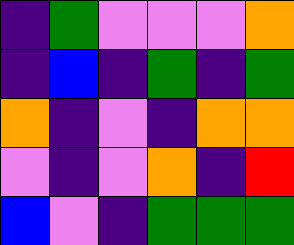[["indigo", "green", "violet", "violet", "violet", "orange"], ["indigo", "blue", "indigo", "green", "indigo", "green"], ["orange", "indigo", "violet", "indigo", "orange", "orange"], ["violet", "indigo", "violet", "orange", "indigo", "red"], ["blue", "violet", "indigo", "green", "green", "green"]]